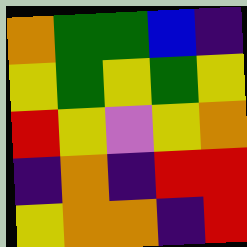[["orange", "green", "green", "blue", "indigo"], ["yellow", "green", "yellow", "green", "yellow"], ["red", "yellow", "violet", "yellow", "orange"], ["indigo", "orange", "indigo", "red", "red"], ["yellow", "orange", "orange", "indigo", "red"]]